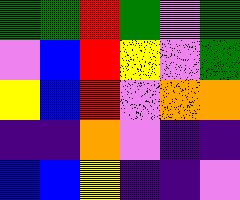[["green", "green", "red", "green", "violet", "green"], ["violet", "blue", "red", "yellow", "violet", "green"], ["yellow", "blue", "red", "violet", "orange", "orange"], ["indigo", "indigo", "orange", "violet", "indigo", "indigo"], ["blue", "blue", "yellow", "indigo", "indigo", "violet"]]